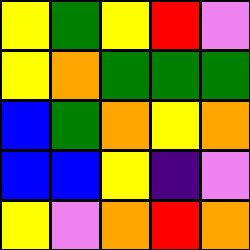[["yellow", "green", "yellow", "red", "violet"], ["yellow", "orange", "green", "green", "green"], ["blue", "green", "orange", "yellow", "orange"], ["blue", "blue", "yellow", "indigo", "violet"], ["yellow", "violet", "orange", "red", "orange"]]